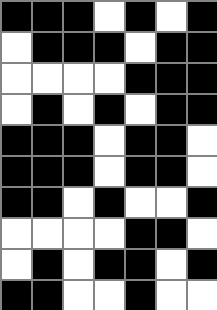[["black", "black", "black", "white", "black", "white", "black"], ["white", "black", "black", "black", "white", "black", "black"], ["white", "white", "white", "white", "black", "black", "black"], ["white", "black", "white", "black", "white", "black", "black"], ["black", "black", "black", "white", "black", "black", "white"], ["black", "black", "black", "white", "black", "black", "white"], ["black", "black", "white", "black", "white", "white", "black"], ["white", "white", "white", "white", "black", "black", "white"], ["white", "black", "white", "black", "black", "white", "black"], ["black", "black", "white", "white", "black", "white", "white"]]